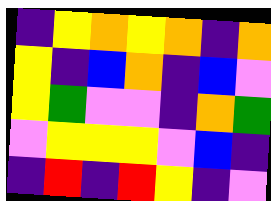[["indigo", "yellow", "orange", "yellow", "orange", "indigo", "orange"], ["yellow", "indigo", "blue", "orange", "indigo", "blue", "violet"], ["yellow", "green", "violet", "violet", "indigo", "orange", "green"], ["violet", "yellow", "yellow", "yellow", "violet", "blue", "indigo"], ["indigo", "red", "indigo", "red", "yellow", "indigo", "violet"]]